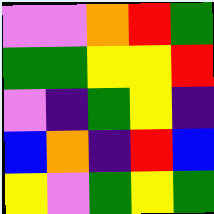[["violet", "violet", "orange", "red", "green"], ["green", "green", "yellow", "yellow", "red"], ["violet", "indigo", "green", "yellow", "indigo"], ["blue", "orange", "indigo", "red", "blue"], ["yellow", "violet", "green", "yellow", "green"]]